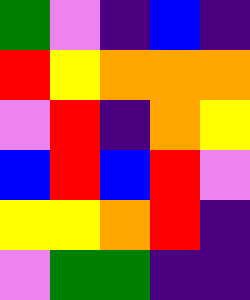[["green", "violet", "indigo", "blue", "indigo"], ["red", "yellow", "orange", "orange", "orange"], ["violet", "red", "indigo", "orange", "yellow"], ["blue", "red", "blue", "red", "violet"], ["yellow", "yellow", "orange", "red", "indigo"], ["violet", "green", "green", "indigo", "indigo"]]